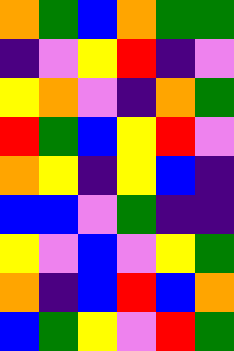[["orange", "green", "blue", "orange", "green", "green"], ["indigo", "violet", "yellow", "red", "indigo", "violet"], ["yellow", "orange", "violet", "indigo", "orange", "green"], ["red", "green", "blue", "yellow", "red", "violet"], ["orange", "yellow", "indigo", "yellow", "blue", "indigo"], ["blue", "blue", "violet", "green", "indigo", "indigo"], ["yellow", "violet", "blue", "violet", "yellow", "green"], ["orange", "indigo", "blue", "red", "blue", "orange"], ["blue", "green", "yellow", "violet", "red", "green"]]